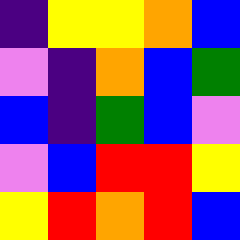[["indigo", "yellow", "yellow", "orange", "blue"], ["violet", "indigo", "orange", "blue", "green"], ["blue", "indigo", "green", "blue", "violet"], ["violet", "blue", "red", "red", "yellow"], ["yellow", "red", "orange", "red", "blue"]]